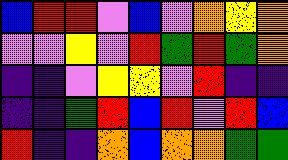[["blue", "red", "red", "violet", "blue", "violet", "orange", "yellow", "orange"], ["violet", "violet", "yellow", "violet", "red", "green", "red", "green", "orange"], ["indigo", "indigo", "violet", "yellow", "yellow", "violet", "red", "indigo", "indigo"], ["indigo", "indigo", "green", "red", "blue", "red", "violet", "red", "blue"], ["red", "indigo", "indigo", "orange", "blue", "orange", "orange", "green", "green"]]